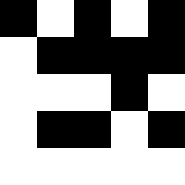[["black", "white", "black", "white", "black"], ["white", "black", "black", "black", "black"], ["white", "white", "white", "black", "white"], ["white", "black", "black", "white", "black"], ["white", "white", "white", "white", "white"]]